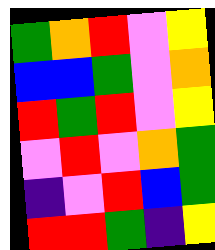[["green", "orange", "red", "violet", "yellow"], ["blue", "blue", "green", "violet", "orange"], ["red", "green", "red", "violet", "yellow"], ["violet", "red", "violet", "orange", "green"], ["indigo", "violet", "red", "blue", "green"], ["red", "red", "green", "indigo", "yellow"]]